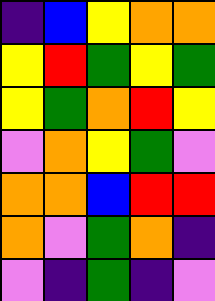[["indigo", "blue", "yellow", "orange", "orange"], ["yellow", "red", "green", "yellow", "green"], ["yellow", "green", "orange", "red", "yellow"], ["violet", "orange", "yellow", "green", "violet"], ["orange", "orange", "blue", "red", "red"], ["orange", "violet", "green", "orange", "indigo"], ["violet", "indigo", "green", "indigo", "violet"]]